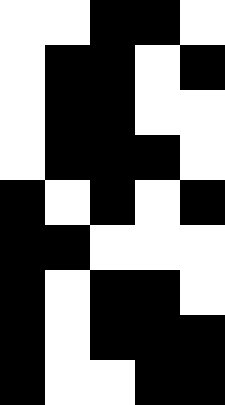[["white", "white", "black", "black", "white"], ["white", "black", "black", "white", "black"], ["white", "black", "black", "white", "white"], ["white", "black", "black", "black", "white"], ["black", "white", "black", "white", "black"], ["black", "black", "white", "white", "white"], ["black", "white", "black", "black", "white"], ["black", "white", "black", "black", "black"], ["black", "white", "white", "black", "black"]]